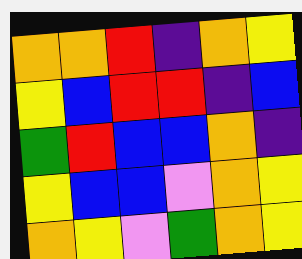[["orange", "orange", "red", "indigo", "orange", "yellow"], ["yellow", "blue", "red", "red", "indigo", "blue"], ["green", "red", "blue", "blue", "orange", "indigo"], ["yellow", "blue", "blue", "violet", "orange", "yellow"], ["orange", "yellow", "violet", "green", "orange", "yellow"]]